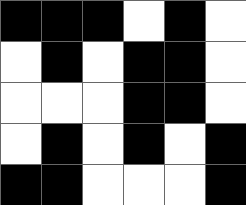[["black", "black", "black", "white", "black", "white"], ["white", "black", "white", "black", "black", "white"], ["white", "white", "white", "black", "black", "white"], ["white", "black", "white", "black", "white", "black"], ["black", "black", "white", "white", "white", "black"]]